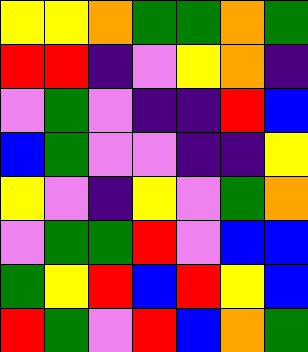[["yellow", "yellow", "orange", "green", "green", "orange", "green"], ["red", "red", "indigo", "violet", "yellow", "orange", "indigo"], ["violet", "green", "violet", "indigo", "indigo", "red", "blue"], ["blue", "green", "violet", "violet", "indigo", "indigo", "yellow"], ["yellow", "violet", "indigo", "yellow", "violet", "green", "orange"], ["violet", "green", "green", "red", "violet", "blue", "blue"], ["green", "yellow", "red", "blue", "red", "yellow", "blue"], ["red", "green", "violet", "red", "blue", "orange", "green"]]